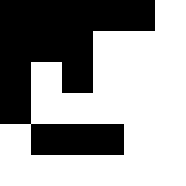[["black", "black", "black", "black", "black", "white"], ["black", "black", "black", "white", "white", "white"], ["black", "white", "black", "white", "white", "white"], ["black", "white", "white", "white", "white", "white"], ["white", "black", "black", "black", "white", "white"], ["white", "white", "white", "white", "white", "white"]]